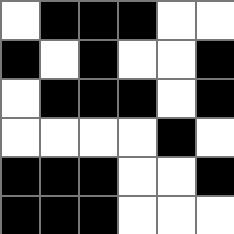[["white", "black", "black", "black", "white", "white"], ["black", "white", "black", "white", "white", "black"], ["white", "black", "black", "black", "white", "black"], ["white", "white", "white", "white", "black", "white"], ["black", "black", "black", "white", "white", "black"], ["black", "black", "black", "white", "white", "white"]]